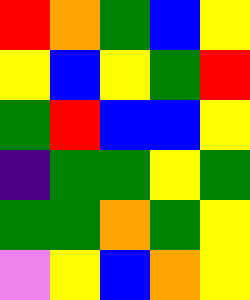[["red", "orange", "green", "blue", "yellow"], ["yellow", "blue", "yellow", "green", "red"], ["green", "red", "blue", "blue", "yellow"], ["indigo", "green", "green", "yellow", "green"], ["green", "green", "orange", "green", "yellow"], ["violet", "yellow", "blue", "orange", "yellow"]]